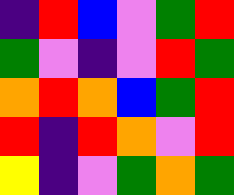[["indigo", "red", "blue", "violet", "green", "red"], ["green", "violet", "indigo", "violet", "red", "green"], ["orange", "red", "orange", "blue", "green", "red"], ["red", "indigo", "red", "orange", "violet", "red"], ["yellow", "indigo", "violet", "green", "orange", "green"]]